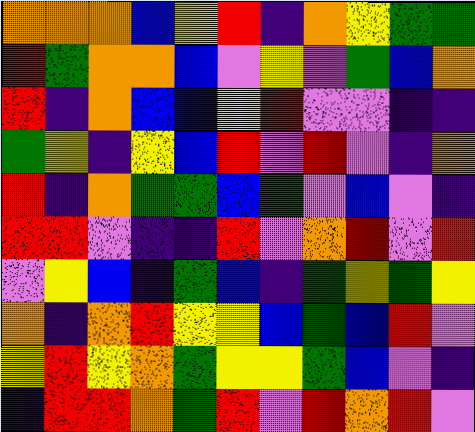[["orange", "orange", "orange", "blue", "yellow", "red", "indigo", "orange", "yellow", "green", "green"], ["red", "green", "orange", "orange", "blue", "violet", "yellow", "violet", "green", "blue", "orange"], ["red", "indigo", "orange", "blue", "blue", "yellow", "red", "violet", "violet", "indigo", "indigo"], ["green", "yellow", "indigo", "yellow", "blue", "red", "violet", "red", "violet", "indigo", "orange"], ["red", "indigo", "orange", "green", "green", "blue", "green", "violet", "blue", "violet", "indigo"], ["red", "red", "violet", "indigo", "indigo", "red", "violet", "orange", "red", "violet", "red"], ["violet", "yellow", "blue", "indigo", "green", "blue", "indigo", "green", "yellow", "green", "yellow"], ["orange", "indigo", "orange", "red", "yellow", "yellow", "blue", "green", "blue", "red", "violet"], ["yellow", "red", "yellow", "orange", "green", "yellow", "yellow", "green", "blue", "violet", "indigo"], ["indigo", "red", "red", "orange", "green", "red", "violet", "red", "orange", "red", "violet"]]